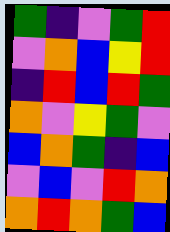[["green", "indigo", "violet", "green", "red"], ["violet", "orange", "blue", "yellow", "red"], ["indigo", "red", "blue", "red", "green"], ["orange", "violet", "yellow", "green", "violet"], ["blue", "orange", "green", "indigo", "blue"], ["violet", "blue", "violet", "red", "orange"], ["orange", "red", "orange", "green", "blue"]]